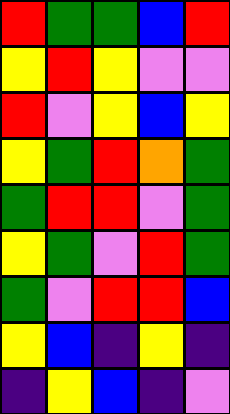[["red", "green", "green", "blue", "red"], ["yellow", "red", "yellow", "violet", "violet"], ["red", "violet", "yellow", "blue", "yellow"], ["yellow", "green", "red", "orange", "green"], ["green", "red", "red", "violet", "green"], ["yellow", "green", "violet", "red", "green"], ["green", "violet", "red", "red", "blue"], ["yellow", "blue", "indigo", "yellow", "indigo"], ["indigo", "yellow", "blue", "indigo", "violet"]]